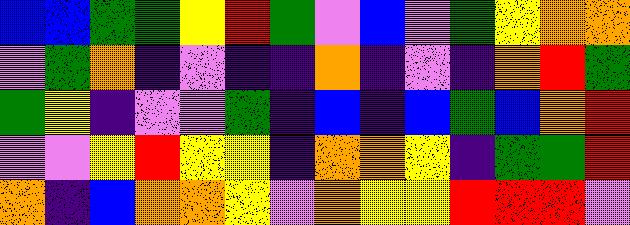[["blue", "blue", "green", "green", "yellow", "red", "green", "violet", "blue", "violet", "green", "yellow", "orange", "orange"], ["violet", "green", "orange", "indigo", "violet", "indigo", "indigo", "orange", "indigo", "violet", "indigo", "orange", "red", "green"], ["green", "yellow", "indigo", "violet", "violet", "green", "indigo", "blue", "indigo", "blue", "green", "blue", "orange", "red"], ["violet", "violet", "yellow", "red", "yellow", "yellow", "indigo", "orange", "orange", "yellow", "indigo", "green", "green", "red"], ["orange", "indigo", "blue", "orange", "orange", "yellow", "violet", "orange", "yellow", "yellow", "red", "red", "red", "violet"]]